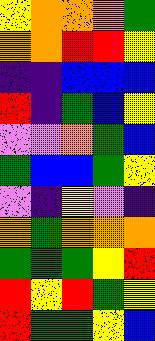[["yellow", "orange", "orange", "orange", "green"], ["orange", "orange", "red", "red", "yellow"], ["indigo", "indigo", "blue", "blue", "blue"], ["red", "indigo", "green", "blue", "yellow"], ["violet", "violet", "orange", "green", "blue"], ["green", "blue", "blue", "green", "yellow"], ["violet", "indigo", "yellow", "violet", "indigo"], ["orange", "green", "orange", "orange", "orange"], ["green", "green", "green", "yellow", "red"], ["red", "yellow", "red", "green", "yellow"], ["red", "green", "green", "yellow", "blue"]]